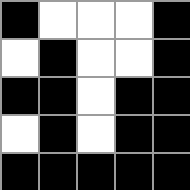[["black", "white", "white", "white", "black"], ["white", "black", "white", "white", "black"], ["black", "black", "white", "black", "black"], ["white", "black", "white", "black", "black"], ["black", "black", "black", "black", "black"]]